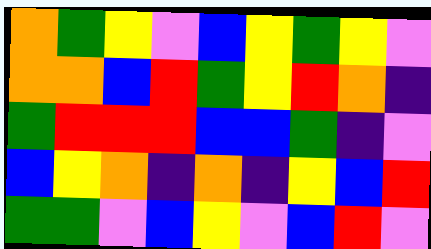[["orange", "green", "yellow", "violet", "blue", "yellow", "green", "yellow", "violet"], ["orange", "orange", "blue", "red", "green", "yellow", "red", "orange", "indigo"], ["green", "red", "red", "red", "blue", "blue", "green", "indigo", "violet"], ["blue", "yellow", "orange", "indigo", "orange", "indigo", "yellow", "blue", "red"], ["green", "green", "violet", "blue", "yellow", "violet", "blue", "red", "violet"]]